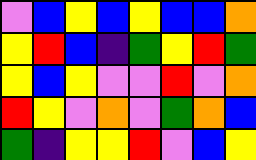[["violet", "blue", "yellow", "blue", "yellow", "blue", "blue", "orange"], ["yellow", "red", "blue", "indigo", "green", "yellow", "red", "green"], ["yellow", "blue", "yellow", "violet", "violet", "red", "violet", "orange"], ["red", "yellow", "violet", "orange", "violet", "green", "orange", "blue"], ["green", "indigo", "yellow", "yellow", "red", "violet", "blue", "yellow"]]